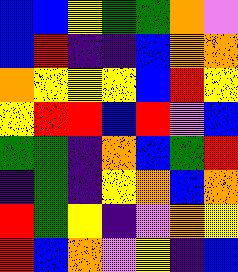[["blue", "blue", "yellow", "green", "green", "orange", "violet"], ["blue", "red", "indigo", "indigo", "blue", "orange", "orange"], ["orange", "yellow", "yellow", "yellow", "blue", "red", "yellow"], ["yellow", "red", "red", "blue", "red", "violet", "blue"], ["green", "green", "indigo", "orange", "blue", "green", "red"], ["indigo", "green", "indigo", "yellow", "orange", "blue", "orange"], ["red", "green", "yellow", "indigo", "violet", "orange", "yellow"], ["red", "blue", "orange", "violet", "yellow", "indigo", "blue"]]